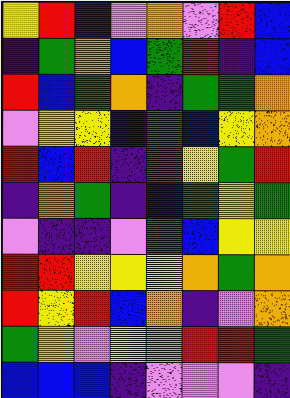[["yellow", "red", "indigo", "violet", "orange", "violet", "red", "blue"], ["indigo", "green", "orange", "blue", "green", "red", "indigo", "blue"], ["red", "blue", "green", "orange", "indigo", "green", "green", "orange"], ["violet", "yellow", "yellow", "blue", "green", "blue", "yellow", "orange"], ["red", "blue", "red", "indigo", "red", "yellow", "green", "red"], ["indigo", "orange", "green", "indigo", "blue", "green", "yellow", "green"], ["violet", "indigo", "indigo", "violet", "green", "blue", "yellow", "yellow"], ["red", "red", "yellow", "yellow", "yellow", "orange", "green", "orange"], ["red", "yellow", "red", "blue", "orange", "indigo", "violet", "orange"], ["green", "yellow", "violet", "yellow", "orange", "red", "red", "green"], ["blue", "blue", "blue", "indigo", "violet", "violet", "violet", "indigo"]]